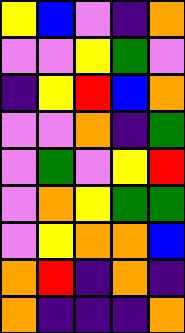[["yellow", "blue", "violet", "indigo", "orange"], ["violet", "violet", "yellow", "green", "violet"], ["indigo", "yellow", "red", "blue", "orange"], ["violet", "violet", "orange", "indigo", "green"], ["violet", "green", "violet", "yellow", "red"], ["violet", "orange", "yellow", "green", "green"], ["violet", "yellow", "orange", "orange", "blue"], ["orange", "red", "indigo", "orange", "indigo"], ["orange", "indigo", "indigo", "indigo", "orange"]]